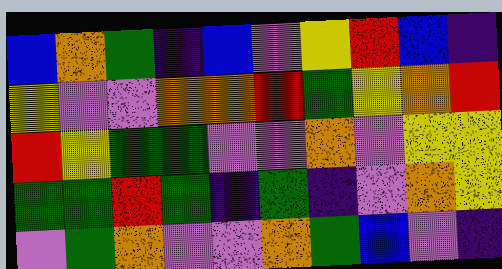[["blue", "orange", "green", "indigo", "blue", "violet", "yellow", "red", "blue", "indigo"], ["yellow", "violet", "violet", "orange", "orange", "red", "green", "yellow", "orange", "red"], ["red", "yellow", "green", "green", "violet", "violet", "orange", "violet", "yellow", "yellow"], ["green", "green", "red", "green", "indigo", "green", "indigo", "violet", "orange", "yellow"], ["violet", "green", "orange", "violet", "violet", "orange", "green", "blue", "violet", "indigo"]]